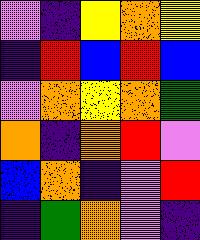[["violet", "indigo", "yellow", "orange", "yellow"], ["indigo", "red", "blue", "red", "blue"], ["violet", "orange", "yellow", "orange", "green"], ["orange", "indigo", "orange", "red", "violet"], ["blue", "orange", "indigo", "violet", "red"], ["indigo", "green", "orange", "violet", "indigo"]]